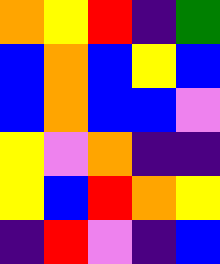[["orange", "yellow", "red", "indigo", "green"], ["blue", "orange", "blue", "yellow", "blue"], ["blue", "orange", "blue", "blue", "violet"], ["yellow", "violet", "orange", "indigo", "indigo"], ["yellow", "blue", "red", "orange", "yellow"], ["indigo", "red", "violet", "indigo", "blue"]]